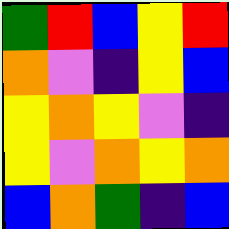[["green", "red", "blue", "yellow", "red"], ["orange", "violet", "indigo", "yellow", "blue"], ["yellow", "orange", "yellow", "violet", "indigo"], ["yellow", "violet", "orange", "yellow", "orange"], ["blue", "orange", "green", "indigo", "blue"]]